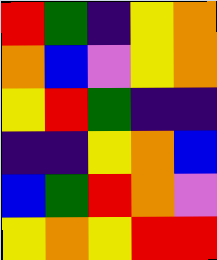[["red", "green", "indigo", "yellow", "orange"], ["orange", "blue", "violet", "yellow", "orange"], ["yellow", "red", "green", "indigo", "indigo"], ["indigo", "indigo", "yellow", "orange", "blue"], ["blue", "green", "red", "orange", "violet"], ["yellow", "orange", "yellow", "red", "red"]]